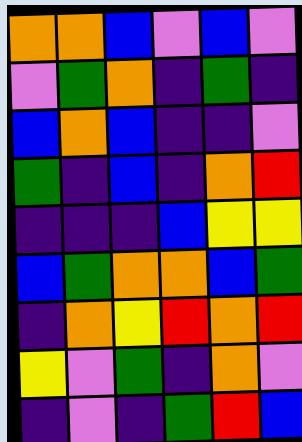[["orange", "orange", "blue", "violet", "blue", "violet"], ["violet", "green", "orange", "indigo", "green", "indigo"], ["blue", "orange", "blue", "indigo", "indigo", "violet"], ["green", "indigo", "blue", "indigo", "orange", "red"], ["indigo", "indigo", "indigo", "blue", "yellow", "yellow"], ["blue", "green", "orange", "orange", "blue", "green"], ["indigo", "orange", "yellow", "red", "orange", "red"], ["yellow", "violet", "green", "indigo", "orange", "violet"], ["indigo", "violet", "indigo", "green", "red", "blue"]]